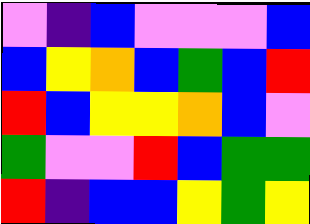[["violet", "indigo", "blue", "violet", "violet", "violet", "blue"], ["blue", "yellow", "orange", "blue", "green", "blue", "red"], ["red", "blue", "yellow", "yellow", "orange", "blue", "violet"], ["green", "violet", "violet", "red", "blue", "green", "green"], ["red", "indigo", "blue", "blue", "yellow", "green", "yellow"]]